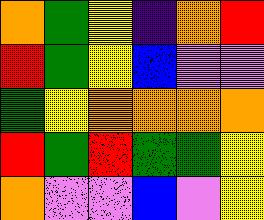[["orange", "green", "yellow", "indigo", "orange", "red"], ["red", "green", "yellow", "blue", "violet", "violet"], ["green", "yellow", "orange", "orange", "orange", "orange"], ["red", "green", "red", "green", "green", "yellow"], ["orange", "violet", "violet", "blue", "violet", "yellow"]]